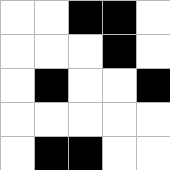[["white", "white", "black", "black", "white"], ["white", "white", "white", "black", "white"], ["white", "black", "white", "white", "black"], ["white", "white", "white", "white", "white"], ["white", "black", "black", "white", "white"]]